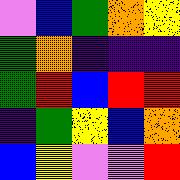[["violet", "blue", "green", "orange", "yellow"], ["green", "orange", "indigo", "indigo", "indigo"], ["green", "red", "blue", "red", "red"], ["indigo", "green", "yellow", "blue", "orange"], ["blue", "yellow", "violet", "violet", "red"]]